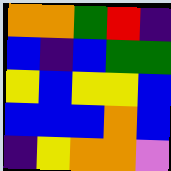[["orange", "orange", "green", "red", "indigo"], ["blue", "indigo", "blue", "green", "green"], ["yellow", "blue", "yellow", "yellow", "blue"], ["blue", "blue", "blue", "orange", "blue"], ["indigo", "yellow", "orange", "orange", "violet"]]